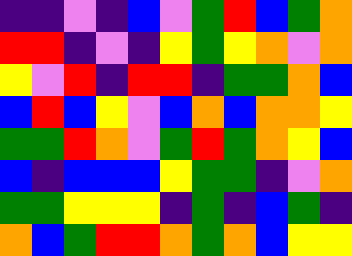[["indigo", "indigo", "violet", "indigo", "blue", "violet", "green", "red", "blue", "green", "orange"], ["red", "red", "indigo", "violet", "indigo", "yellow", "green", "yellow", "orange", "violet", "orange"], ["yellow", "violet", "red", "indigo", "red", "red", "indigo", "green", "green", "orange", "blue"], ["blue", "red", "blue", "yellow", "violet", "blue", "orange", "blue", "orange", "orange", "yellow"], ["green", "green", "red", "orange", "violet", "green", "red", "green", "orange", "yellow", "blue"], ["blue", "indigo", "blue", "blue", "blue", "yellow", "green", "green", "indigo", "violet", "orange"], ["green", "green", "yellow", "yellow", "yellow", "indigo", "green", "indigo", "blue", "green", "indigo"], ["orange", "blue", "green", "red", "red", "orange", "green", "orange", "blue", "yellow", "yellow"]]